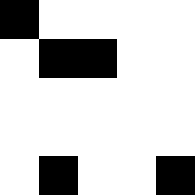[["black", "white", "white", "white", "white"], ["white", "black", "black", "white", "white"], ["white", "white", "white", "white", "white"], ["white", "white", "white", "white", "white"], ["white", "black", "white", "white", "black"]]